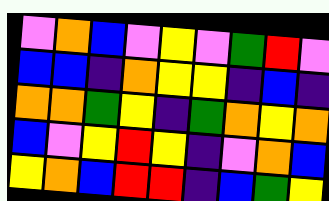[["violet", "orange", "blue", "violet", "yellow", "violet", "green", "red", "violet"], ["blue", "blue", "indigo", "orange", "yellow", "yellow", "indigo", "blue", "indigo"], ["orange", "orange", "green", "yellow", "indigo", "green", "orange", "yellow", "orange"], ["blue", "violet", "yellow", "red", "yellow", "indigo", "violet", "orange", "blue"], ["yellow", "orange", "blue", "red", "red", "indigo", "blue", "green", "yellow"]]